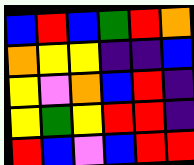[["blue", "red", "blue", "green", "red", "orange"], ["orange", "yellow", "yellow", "indigo", "indigo", "blue"], ["yellow", "violet", "orange", "blue", "red", "indigo"], ["yellow", "green", "yellow", "red", "red", "indigo"], ["red", "blue", "violet", "blue", "red", "red"]]